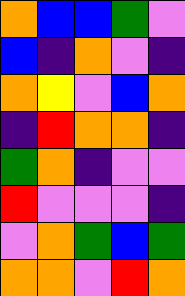[["orange", "blue", "blue", "green", "violet"], ["blue", "indigo", "orange", "violet", "indigo"], ["orange", "yellow", "violet", "blue", "orange"], ["indigo", "red", "orange", "orange", "indigo"], ["green", "orange", "indigo", "violet", "violet"], ["red", "violet", "violet", "violet", "indigo"], ["violet", "orange", "green", "blue", "green"], ["orange", "orange", "violet", "red", "orange"]]